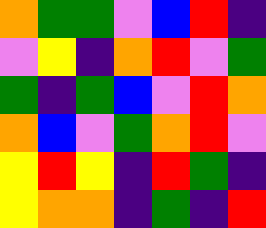[["orange", "green", "green", "violet", "blue", "red", "indigo"], ["violet", "yellow", "indigo", "orange", "red", "violet", "green"], ["green", "indigo", "green", "blue", "violet", "red", "orange"], ["orange", "blue", "violet", "green", "orange", "red", "violet"], ["yellow", "red", "yellow", "indigo", "red", "green", "indigo"], ["yellow", "orange", "orange", "indigo", "green", "indigo", "red"]]